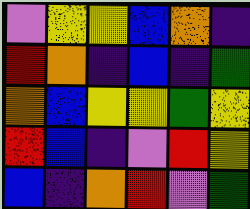[["violet", "yellow", "yellow", "blue", "orange", "indigo"], ["red", "orange", "indigo", "blue", "indigo", "green"], ["orange", "blue", "yellow", "yellow", "green", "yellow"], ["red", "blue", "indigo", "violet", "red", "yellow"], ["blue", "indigo", "orange", "red", "violet", "green"]]